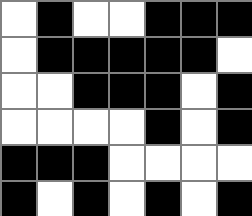[["white", "black", "white", "white", "black", "black", "black"], ["white", "black", "black", "black", "black", "black", "white"], ["white", "white", "black", "black", "black", "white", "black"], ["white", "white", "white", "white", "black", "white", "black"], ["black", "black", "black", "white", "white", "white", "white"], ["black", "white", "black", "white", "black", "white", "black"]]